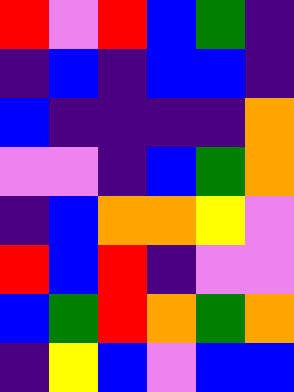[["red", "violet", "red", "blue", "green", "indigo"], ["indigo", "blue", "indigo", "blue", "blue", "indigo"], ["blue", "indigo", "indigo", "indigo", "indigo", "orange"], ["violet", "violet", "indigo", "blue", "green", "orange"], ["indigo", "blue", "orange", "orange", "yellow", "violet"], ["red", "blue", "red", "indigo", "violet", "violet"], ["blue", "green", "red", "orange", "green", "orange"], ["indigo", "yellow", "blue", "violet", "blue", "blue"]]